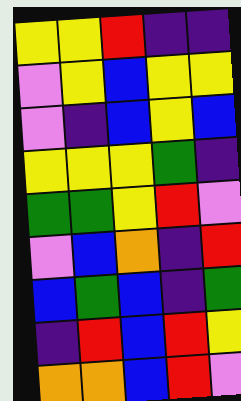[["yellow", "yellow", "red", "indigo", "indigo"], ["violet", "yellow", "blue", "yellow", "yellow"], ["violet", "indigo", "blue", "yellow", "blue"], ["yellow", "yellow", "yellow", "green", "indigo"], ["green", "green", "yellow", "red", "violet"], ["violet", "blue", "orange", "indigo", "red"], ["blue", "green", "blue", "indigo", "green"], ["indigo", "red", "blue", "red", "yellow"], ["orange", "orange", "blue", "red", "violet"]]